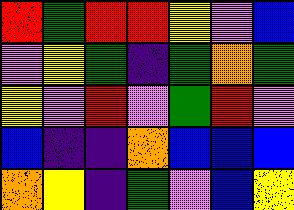[["red", "green", "red", "red", "yellow", "violet", "blue"], ["violet", "yellow", "green", "indigo", "green", "orange", "green"], ["yellow", "violet", "red", "violet", "green", "red", "violet"], ["blue", "indigo", "indigo", "orange", "blue", "blue", "blue"], ["orange", "yellow", "indigo", "green", "violet", "blue", "yellow"]]